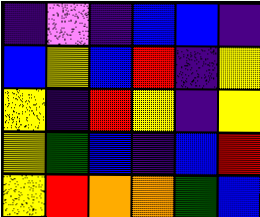[["indigo", "violet", "indigo", "blue", "blue", "indigo"], ["blue", "yellow", "blue", "red", "indigo", "yellow"], ["yellow", "indigo", "red", "yellow", "indigo", "yellow"], ["yellow", "green", "blue", "indigo", "blue", "red"], ["yellow", "red", "orange", "orange", "green", "blue"]]